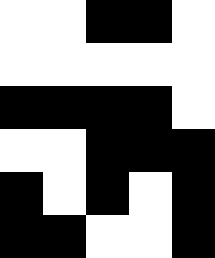[["white", "white", "black", "black", "white"], ["white", "white", "white", "white", "white"], ["black", "black", "black", "black", "white"], ["white", "white", "black", "black", "black"], ["black", "white", "black", "white", "black"], ["black", "black", "white", "white", "black"]]